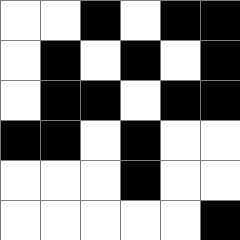[["white", "white", "black", "white", "black", "black"], ["white", "black", "white", "black", "white", "black"], ["white", "black", "black", "white", "black", "black"], ["black", "black", "white", "black", "white", "white"], ["white", "white", "white", "black", "white", "white"], ["white", "white", "white", "white", "white", "black"]]